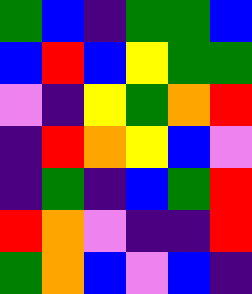[["green", "blue", "indigo", "green", "green", "blue"], ["blue", "red", "blue", "yellow", "green", "green"], ["violet", "indigo", "yellow", "green", "orange", "red"], ["indigo", "red", "orange", "yellow", "blue", "violet"], ["indigo", "green", "indigo", "blue", "green", "red"], ["red", "orange", "violet", "indigo", "indigo", "red"], ["green", "orange", "blue", "violet", "blue", "indigo"]]